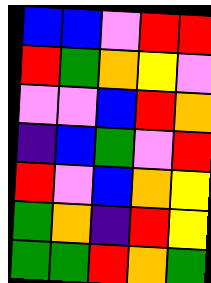[["blue", "blue", "violet", "red", "red"], ["red", "green", "orange", "yellow", "violet"], ["violet", "violet", "blue", "red", "orange"], ["indigo", "blue", "green", "violet", "red"], ["red", "violet", "blue", "orange", "yellow"], ["green", "orange", "indigo", "red", "yellow"], ["green", "green", "red", "orange", "green"]]